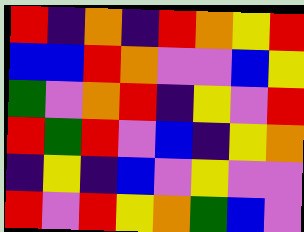[["red", "indigo", "orange", "indigo", "red", "orange", "yellow", "red"], ["blue", "blue", "red", "orange", "violet", "violet", "blue", "yellow"], ["green", "violet", "orange", "red", "indigo", "yellow", "violet", "red"], ["red", "green", "red", "violet", "blue", "indigo", "yellow", "orange"], ["indigo", "yellow", "indigo", "blue", "violet", "yellow", "violet", "violet"], ["red", "violet", "red", "yellow", "orange", "green", "blue", "violet"]]